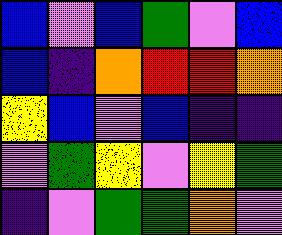[["blue", "violet", "blue", "green", "violet", "blue"], ["blue", "indigo", "orange", "red", "red", "orange"], ["yellow", "blue", "violet", "blue", "indigo", "indigo"], ["violet", "green", "yellow", "violet", "yellow", "green"], ["indigo", "violet", "green", "green", "orange", "violet"]]